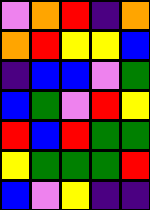[["violet", "orange", "red", "indigo", "orange"], ["orange", "red", "yellow", "yellow", "blue"], ["indigo", "blue", "blue", "violet", "green"], ["blue", "green", "violet", "red", "yellow"], ["red", "blue", "red", "green", "green"], ["yellow", "green", "green", "green", "red"], ["blue", "violet", "yellow", "indigo", "indigo"]]